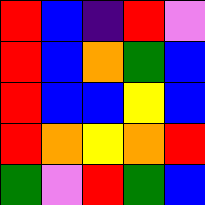[["red", "blue", "indigo", "red", "violet"], ["red", "blue", "orange", "green", "blue"], ["red", "blue", "blue", "yellow", "blue"], ["red", "orange", "yellow", "orange", "red"], ["green", "violet", "red", "green", "blue"]]